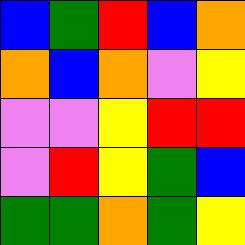[["blue", "green", "red", "blue", "orange"], ["orange", "blue", "orange", "violet", "yellow"], ["violet", "violet", "yellow", "red", "red"], ["violet", "red", "yellow", "green", "blue"], ["green", "green", "orange", "green", "yellow"]]